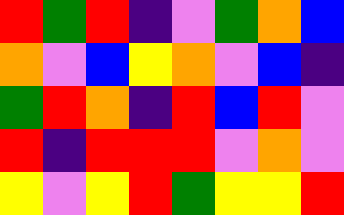[["red", "green", "red", "indigo", "violet", "green", "orange", "blue"], ["orange", "violet", "blue", "yellow", "orange", "violet", "blue", "indigo"], ["green", "red", "orange", "indigo", "red", "blue", "red", "violet"], ["red", "indigo", "red", "red", "red", "violet", "orange", "violet"], ["yellow", "violet", "yellow", "red", "green", "yellow", "yellow", "red"]]